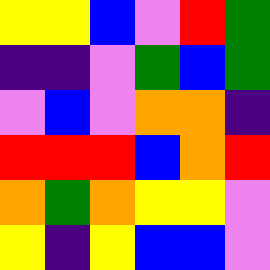[["yellow", "yellow", "blue", "violet", "red", "green"], ["indigo", "indigo", "violet", "green", "blue", "green"], ["violet", "blue", "violet", "orange", "orange", "indigo"], ["red", "red", "red", "blue", "orange", "red"], ["orange", "green", "orange", "yellow", "yellow", "violet"], ["yellow", "indigo", "yellow", "blue", "blue", "violet"]]